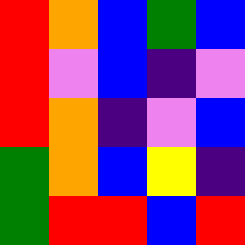[["red", "orange", "blue", "green", "blue"], ["red", "violet", "blue", "indigo", "violet"], ["red", "orange", "indigo", "violet", "blue"], ["green", "orange", "blue", "yellow", "indigo"], ["green", "red", "red", "blue", "red"]]